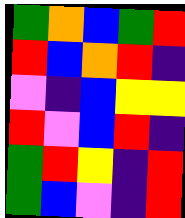[["green", "orange", "blue", "green", "red"], ["red", "blue", "orange", "red", "indigo"], ["violet", "indigo", "blue", "yellow", "yellow"], ["red", "violet", "blue", "red", "indigo"], ["green", "red", "yellow", "indigo", "red"], ["green", "blue", "violet", "indigo", "red"]]